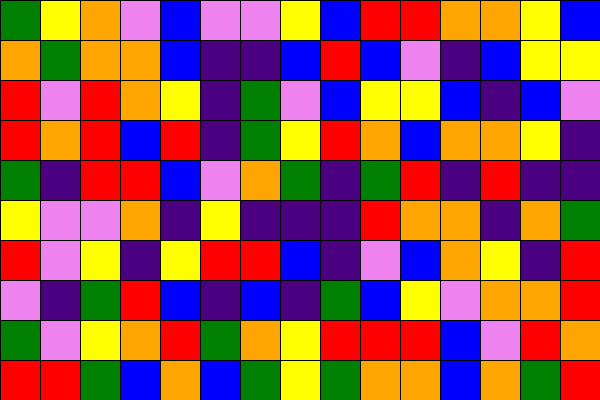[["green", "yellow", "orange", "violet", "blue", "violet", "violet", "yellow", "blue", "red", "red", "orange", "orange", "yellow", "blue"], ["orange", "green", "orange", "orange", "blue", "indigo", "indigo", "blue", "red", "blue", "violet", "indigo", "blue", "yellow", "yellow"], ["red", "violet", "red", "orange", "yellow", "indigo", "green", "violet", "blue", "yellow", "yellow", "blue", "indigo", "blue", "violet"], ["red", "orange", "red", "blue", "red", "indigo", "green", "yellow", "red", "orange", "blue", "orange", "orange", "yellow", "indigo"], ["green", "indigo", "red", "red", "blue", "violet", "orange", "green", "indigo", "green", "red", "indigo", "red", "indigo", "indigo"], ["yellow", "violet", "violet", "orange", "indigo", "yellow", "indigo", "indigo", "indigo", "red", "orange", "orange", "indigo", "orange", "green"], ["red", "violet", "yellow", "indigo", "yellow", "red", "red", "blue", "indigo", "violet", "blue", "orange", "yellow", "indigo", "red"], ["violet", "indigo", "green", "red", "blue", "indigo", "blue", "indigo", "green", "blue", "yellow", "violet", "orange", "orange", "red"], ["green", "violet", "yellow", "orange", "red", "green", "orange", "yellow", "red", "red", "red", "blue", "violet", "red", "orange"], ["red", "red", "green", "blue", "orange", "blue", "green", "yellow", "green", "orange", "orange", "blue", "orange", "green", "red"]]